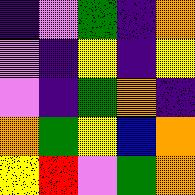[["indigo", "violet", "green", "indigo", "orange"], ["violet", "indigo", "yellow", "indigo", "yellow"], ["violet", "indigo", "green", "orange", "indigo"], ["orange", "green", "yellow", "blue", "orange"], ["yellow", "red", "violet", "green", "orange"]]